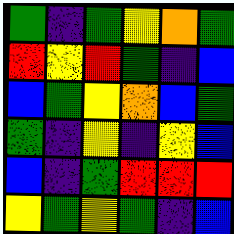[["green", "indigo", "green", "yellow", "orange", "green"], ["red", "yellow", "red", "green", "indigo", "blue"], ["blue", "green", "yellow", "orange", "blue", "green"], ["green", "indigo", "yellow", "indigo", "yellow", "blue"], ["blue", "indigo", "green", "red", "red", "red"], ["yellow", "green", "yellow", "green", "indigo", "blue"]]